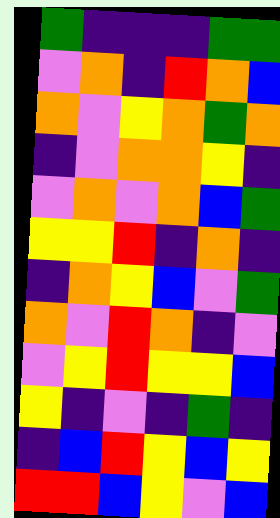[["green", "indigo", "indigo", "indigo", "green", "green"], ["violet", "orange", "indigo", "red", "orange", "blue"], ["orange", "violet", "yellow", "orange", "green", "orange"], ["indigo", "violet", "orange", "orange", "yellow", "indigo"], ["violet", "orange", "violet", "orange", "blue", "green"], ["yellow", "yellow", "red", "indigo", "orange", "indigo"], ["indigo", "orange", "yellow", "blue", "violet", "green"], ["orange", "violet", "red", "orange", "indigo", "violet"], ["violet", "yellow", "red", "yellow", "yellow", "blue"], ["yellow", "indigo", "violet", "indigo", "green", "indigo"], ["indigo", "blue", "red", "yellow", "blue", "yellow"], ["red", "red", "blue", "yellow", "violet", "blue"]]